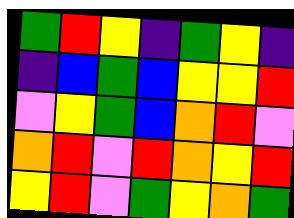[["green", "red", "yellow", "indigo", "green", "yellow", "indigo"], ["indigo", "blue", "green", "blue", "yellow", "yellow", "red"], ["violet", "yellow", "green", "blue", "orange", "red", "violet"], ["orange", "red", "violet", "red", "orange", "yellow", "red"], ["yellow", "red", "violet", "green", "yellow", "orange", "green"]]